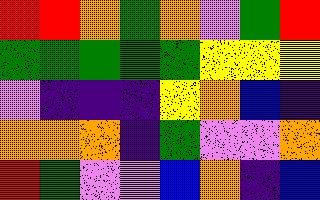[["red", "red", "orange", "green", "orange", "violet", "green", "red"], ["green", "green", "green", "green", "green", "yellow", "yellow", "yellow"], ["violet", "indigo", "indigo", "indigo", "yellow", "orange", "blue", "indigo"], ["orange", "orange", "orange", "indigo", "green", "violet", "violet", "orange"], ["red", "green", "violet", "violet", "blue", "orange", "indigo", "blue"]]